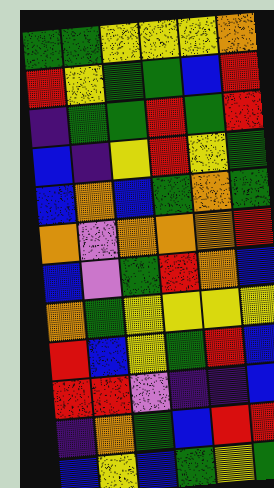[["green", "green", "yellow", "yellow", "yellow", "orange"], ["red", "yellow", "green", "green", "blue", "red"], ["indigo", "green", "green", "red", "green", "red"], ["blue", "indigo", "yellow", "red", "yellow", "green"], ["blue", "orange", "blue", "green", "orange", "green"], ["orange", "violet", "orange", "orange", "orange", "red"], ["blue", "violet", "green", "red", "orange", "blue"], ["orange", "green", "yellow", "yellow", "yellow", "yellow"], ["red", "blue", "yellow", "green", "red", "blue"], ["red", "red", "violet", "indigo", "indigo", "blue"], ["indigo", "orange", "green", "blue", "red", "red"], ["blue", "yellow", "blue", "green", "yellow", "green"]]